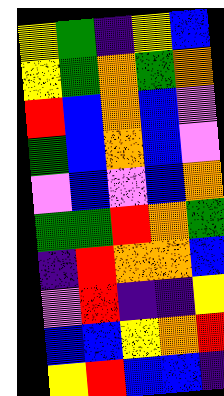[["yellow", "green", "indigo", "yellow", "blue"], ["yellow", "green", "orange", "green", "orange"], ["red", "blue", "orange", "blue", "violet"], ["green", "blue", "orange", "blue", "violet"], ["violet", "blue", "violet", "blue", "orange"], ["green", "green", "red", "orange", "green"], ["indigo", "red", "orange", "orange", "blue"], ["violet", "red", "indigo", "indigo", "yellow"], ["blue", "blue", "yellow", "orange", "red"], ["yellow", "red", "blue", "blue", "indigo"]]